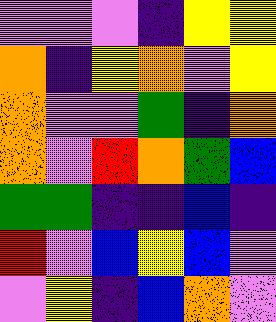[["violet", "violet", "violet", "indigo", "yellow", "yellow"], ["orange", "indigo", "yellow", "orange", "violet", "yellow"], ["orange", "violet", "violet", "green", "indigo", "orange"], ["orange", "violet", "red", "orange", "green", "blue"], ["green", "green", "indigo", "indigo", "blue", "indigo"], ["red", "violet", "blue", "yellow", "blue", "violet"], ["violet", "yellow", "indigo", "blue", "orange", "violet"]]